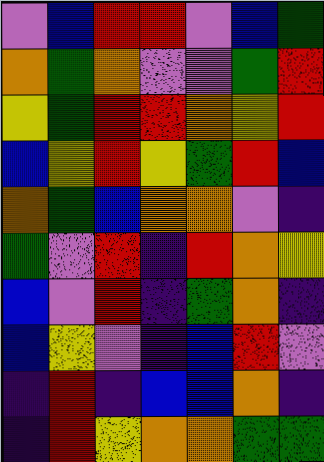[["violet", "blue", "red", "red", "violet", "blue", "green"], ["orange", "green", "orange", "violet", "violet", "green", "red"], ["yellow", "green", "red", "red", "orange", "yellow", "red"], ["blue", "yellow", "red", "yellow", "green", "red", "blue"], ["orange", "green", "blue", "orange", "orange", "violet", "indigo"], ["green", "violet", "red", "indigo", "red", "orange", "yellow"], ["blue", "violet", "red", "indigo", "green", "orange", "indigo"], ["blue", "yellow", "violet", "indigo", "blue", "red", "violet"], ["indigo", "red", "indigo", "blue", "blue", "orange", "indigo"], ["indigo", "red", "yellow", "orange", "orange", "green", "green"]]